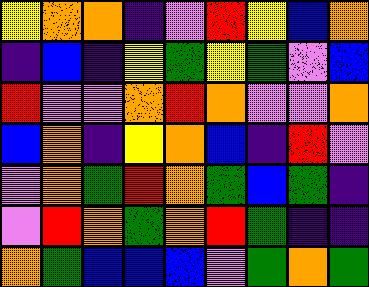[["yellow", "orange", "orange", "indigo", "violet", "red", "yellow", "blue", "orange"], ["indigo", "blue", "indigo", "yellow", "green", "yellow", "green", "violet", "blue"], ["red", "violet", "violet", "orange", "red", "orange", "violet", "violet", "orange"], ["blue", "orange", "indigo", "yellow", "orange", "blue", "indigo", "red", "violet"], ["violet", "orange", "green", "red", "orange", "green", "blue", "green", "indigo"], ["violet", "red", "orange", "green", "orange", "red", "green", "indigo", "indigo"], ["orange", "green", "blue", "blue", "blue", "violet", "green", "orange", "green"]]